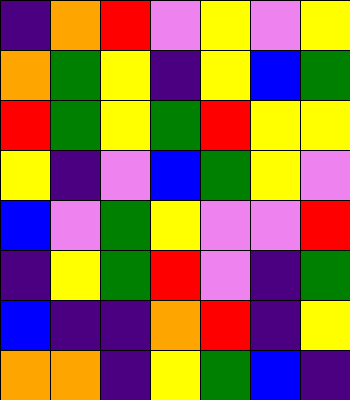[["indigo", "orange", "red", "violet", "yellow", "violet", "yellow"], ["orange", "green", "yellow", "indigo", "yellow", "blue", "green"], ["red", "green", "yellow", "green", "red", "yellow", "yellow"], ["yellow", "indigo", "violet", "blue", "green", "yellow", "violet"], ["blue", "violet", "green", "yellow", "violet", "violet", "red"], ["indigo", "yellow", "green", "red", "violet", "indigo", "green"], ["blue", "indigo", "indigo", "orange", "red", "indigo", "yellow"], ["orange", "orange", "indigo", "yellow", "green", "blue", "indigo"]]